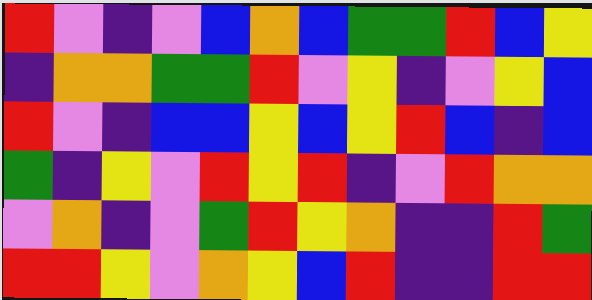[["red", "violet", "indigo", "violet", "blue", "orange", "blue", "green", "green", "red", "blue", "yellow"], ["indigo", "orange", "orange", "green", "green", "red", "violet", "yellow", "indigo", "violet", "yellow", "blue"], ["red", "violet", "indigo", "blue", "blue", "yellow", "blue", "yellow", "red", "blue", "indigo", "blue"], ["green", "indigo", "yellow", "violet", "red", "yellow", "red", "indigo", "violet", "red", "orange", "orange"], ["violet", "orange", "indigo", "violet", "green", "red", "yellow", "orange", "indigo", "indigo", "red", "green"], ["red", "red", "yellow", "violet", "orange", "yellow", "blue", "red", "indigo", "indigo", "red", "red"]]